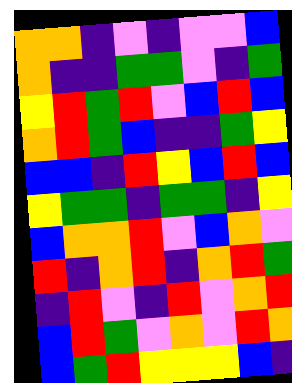[["orange", "orange", "indigo", "violet", "indigo", "violet", "violet", "blue"], ["orange", "indigo", "indigo", "green", "green", "violet", "indigo", "green"], ["yellow", "red", "green", "red", "violet", "blue", "red", "blue"], ["orange", "red", "green", "blue", "indigo", "indigo", "green", "yellow"], ["blue", "blue", "indigo", "red", "yellow", "blue", "red", "blue"], ["yellow", "green", "green", "indigo", "green", "green", "indigo", "yellow"], ["blue", "orange", "orange", "red", "violet", "blue", "orange", "violet"], ["red", "indigo", "orange", "red", "indigo", "orange", "red", "green"], ["indigo", "red", "violet", "indigo", "red", "violet", "orange", "red"], ["blue", "red", "green", "violet", "orange", "violet", "red", "orange"], ["blue", "green", "red", "yellow", "yellow", "yellow", "blue", "indigo"]]